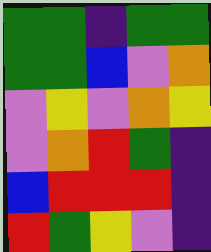[["green", "green", "indigo", "green", "green"], ["green", "green", "blue", "violet", "orange"], ["violet", "yellow", "violet", "orange", "yellow"], ["violet", "orange", "red", "green", "indigo"], ["blue", "red", "red", "red", "indigo"], ["red", "green", "yellow", "violet", "indigo"]]